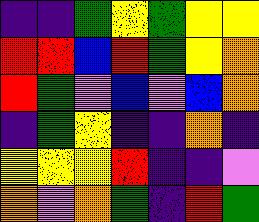[["indigo", "indigo", "green", "yellow", "green", "yellow", "yellow"], ["red", "red", "blue", "red", "green", "yellow", "orange"], ["red", "green", "violet", "blue", "violet", "blue", "orange"], ["indigo", "green", "yellow", "indigo", "indigo", "orange", "indigo"], ["yellow", "yellow", "yellow", "red", "indigo", "indigo", "violet"], ["orange", "violet", "orange", "green", "indigo", "red", "green"]]